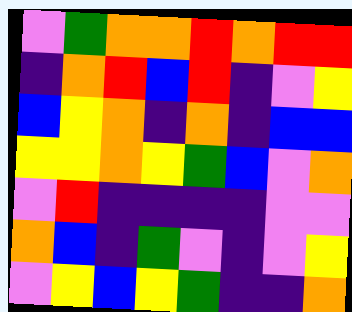[["violet", "green", "orange", "orange", "red", "orange", "red", "red"], ["indigo", "orange", "red", "blue", "red", "indigo", "violet", "yellow"], ["blue", "yellow", "orange", "indigo", "orange", "indigo", "blue", "blue"], ["yellow", "yellow", "orange", "yellow", "green", "blue", "violet", "orange"], ["violet", "red", "indigo", "indigo", "indigo", "indigo", "violet", "violet"], ["orange", "blue", "indigo", "green", "violet", "indigo", "violet", "yellow"], ["violet", "yellow", "blue", "yellow", "green", "indigo", "indigo", "orange"]]